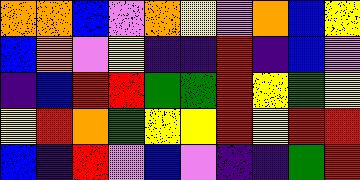[["orange", "orange", "blue", "violet", "orange", "yellow", "violet", "orange", "blue", "yellow"], ["blue", "orange", "violet", "yellow", "indigo", "indigo", "red", "indigo", "blue", "violet"], ["indigo", "blue", "red", "red", "green", "green", "red", "yellow", "green", "yellow"], ["yellow", "red", "orange", "green", "yellow", "yellow", "red", "yellow", "red", "red"], ["blue", "indigo", "red", "violet", "blue", "violet", "indigo", "indigo", "green", "red"]]